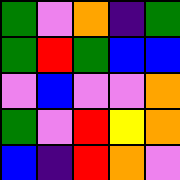[["green", "violet", "orange", "indigo", "green"], ["green", "red", "green", "blue", "blue"], ["violet", "blue", "violet", "violet", "orange"], ["green", "violet", "red", "yellow", "orange"], ["blue", "indigo", "red", "orange", "violet"]]